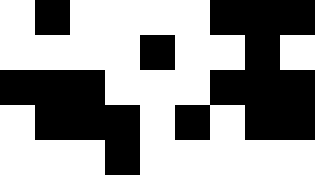[["white", "black", "white", "white", "white", "white", "black", "black", "black"], ["white", "white", "white", "white", "black", "white", "white", "black", "white"], ["black", "black", "black", "white", "white", "white", "black", "black", "black"], ["white", "black", "black", "black", "white", "black", "white", "black", "black"], ["white", "white", "white", "black", "white", "white", "white", "white", "white"]]